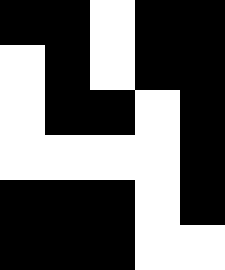[["black", "black", "white", "black", "black"], ["white", "black", "white", "black", "black"], ["white", "black", "black", "white", "black"], ["white", "white", "white", "white", "black"], ["black", "black", "black", "white", "black"], ["black", "black", "black", "white", "white"]]